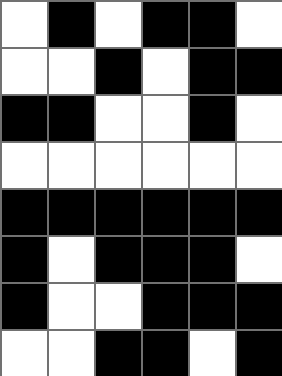[["white", "black", "white", "black", "black", "white"], ["white", "white", "black", "white", "black", "black"], ["black", "black", "white", "white", "black", "white"], ["white", "white", "white", "white", "white", "white"], ["black", "black", "black", "black", "black", "black"], ["black", "white", "black", "black", "black", "white"], ["black", "white", "white", "black", "black", "black"], ["white", "white", "black", "black", "white", "black"]]